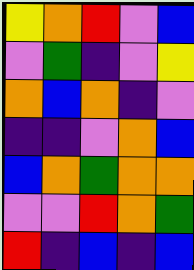[["yellow", "orange", "red", "violet", "blue"], ["violet", "green", "indigo", "violet", "yellow"], ["orange", "blue", "orange", "indigo", "violet"], ["indigo", "indigo", "violet", "orange", "blue"], ["blue", "orange", "green", "orange", "orange"], ["violet", "violet", "red", "orange", "green"], ["red", "indigo", "blue", "indigo", "blue"]]